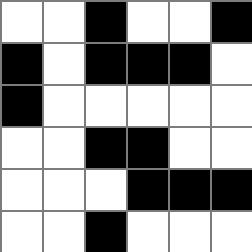[["white", "white", "black", "white", "white", "black"], ["black", "white", "black", "black", "black", "white"], ["black", "white", "white", "white", "white", "white"], ["white", "white", "black", "black", "white", "white"], ["white", "white", "white", "black", "black", "black"], ["white", "white", "black", "white", "white", "white"]]